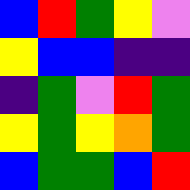[["blue", "red", "green", "yellow", "violet"], ["yellow", "blue", "blue", "indigo", "indigo"], ["indigo", "green", "violet", "red", "green"], ["yellow", "green", "yellow", "orange", "green"], ["blue", "green", "green", "blue", "red"]]